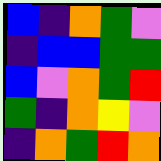[["blue", "indigo", "orange", "green", "violet"], ["indigo", "blue", "blue", "green", "green"], ["blue", "violet", "orange", "green", "red"], ["green", "indigo", "orange", "yellow", "violet"], ["indigo", "orange", "green", "red", "orange"]]